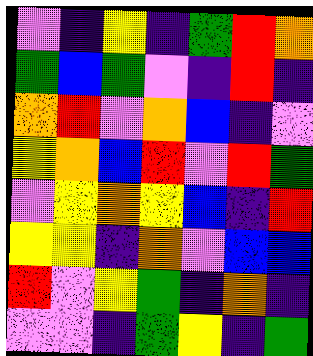[["violet", "indigo", "yellow", "indigo", "green", "red", "orange"], ["green", "blue", "green", "violet", "indigo", "red", "indigo"], ["orange", "red", "violet", "orange", "blue", "indigo", "violet"], ["yellow", "orange", "blue", "red", "violet", "red", "green"], ["violet", "yellow", "orange", "yellow", "blue", "indigo", "red"], ["yellow", "yellow", "indigo", "orange", "violet", "blue", "blue"], ["red", "violet", "yellow", "green", "indigo", "orange", "indigo"], ["violet", "violet", "indigo", "green", "yellow", "indigo", "green"]]